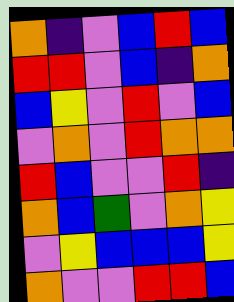[["orange", "indigo", "violet", "blue", "red", "blue"], ["red", "red", "violet", "blue", "indigo", "orange"], ["blue", "yellow", "violet", "red", "violet", "blue"], ["violet", "orange", "violet", "red", "orange", "orange"], ["red", "blue", "violet", "violet", "red", "indigo"], ["orange", "blue", "green", "violet", "orange", "yellow"], ["violet", "yellow", "blue", "blue", "blue", "yellow"], ["orange", "violet", "violet", "red", "red", "blue"]]